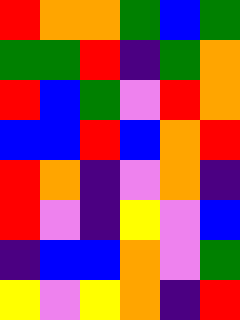[["red", "orange", "orange", "green", "blue", "green"], ["green", "green", "red", "indigo", "green", "orange"], ["red", "blue", "green", "violet", "red", "orange"], ["blue", "blue", "red", "blue", "orange", "red"], ["red", "orange", "indigo", "violet", "orange", "indigo"], ["red", "violet", "indigo", "yellow", "violet", "blue"], ["indigo", "blue", "blue", "orange", "violet", "green"], ["yellow", "violet", "yellow", "orange", "indigo", "red"]]